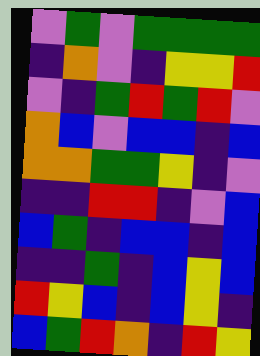[["violet", "green", "violet", "green", "green", "green", "green"], ["indigo", "orange", "violet", "indigo", "yellow", "yellow", "red"], ["violet", "indigo", "green", "red", "green", "red", "violet"], ["orange", "blue", "violet", "blue", "blue", "indigo", "blue"], ["orange", "orange", "green", "green", "yellow", "indigo", "violet"], ["indigo", "indigo", "red", "red", "indigo", "violet", "blue"], ["blue", "green", "indigo", "blue", "blue", "indigo", "blue"], ["indigo", "indigo", "green", "indigo", "blue", "yellow", "blue"], ["red", "yellow", "blue", "indigo", "blue", "yellow", "indigo"], ["blue", "green", "red", "orange", "indigo", "red", "yellow"]]